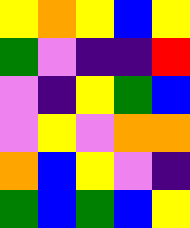[["yellow", "orange", "yellow", "blue", "yellow"], ["green", "violet", "indigo", "indigo", "red"], ["violet", "indigo", "yellow", "green", "blue"], ["violet", "yellow", "violet", "orange", "orange"], ["orange", "blue", "yellow", "violet", "indigo"], ["green", "blue", "green", "blue", "yellow"]]